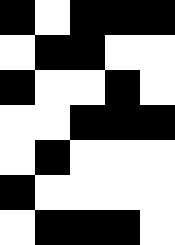[["black", "white", "black", "black", "black"], ["white", "black", "black", "white", "white"], ["black", "white", "white", "black", "white"], ["white", "white", "black", "black", "black"], ["white", "black", "white", "white", "white"], ["black", "white", "white", "white", "white"], ["white", "black", "black", "black", "white"]]